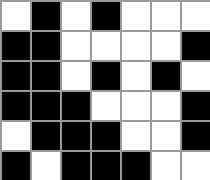[["white", "black", "white", "black", "white", "white", "white"], ["black", "black", "white", "white", "white", "white", "black"], ["black", "black", "white", "black", "white", "black", "white"], ["black", "black", "black", "white", "white", "white", "black"], ["white", "black", "black", "black", "white", "white", "black"], ["black", "white", "black", "black", "black", "white", "white"]]